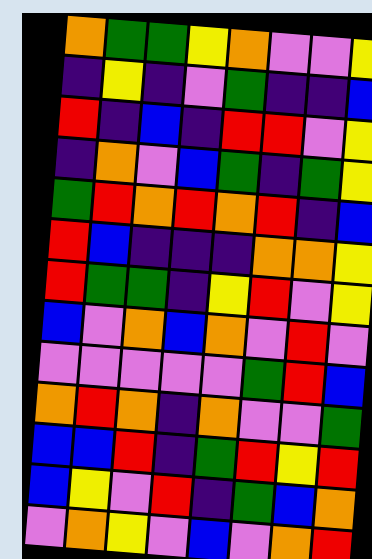[["orange", "green", "green", "yellow", "orange", "violet", "violet", "yellow"], ["indigo", "yellow", "indigo", "violet", "green", "indigo", "indigo", "blue"], ["red", "indigo", "blue", "indigo", "red", "red", "violet", "yellow"], ["indigo", "orange", "violet", "blue", "green", "indigo", "green", "yellow"], ["green", "red", "orange", "red", "orange", "red", "indigo", "blue"], ["red", "blue", "indigo", "indigo", "indigo", "orange", "orange", "yellow"], ["red", "green", "green", "indigo", "yellow", "red", "violet", "yellow"], ["blue", "violet", "orange", "blue", "orange", "violet", "red", "violet"], ["violet", "violet", "violet", "violet", "violet", "green", "red", "blue"], ["orange", "red", "orange", "indigo", "orange", "violet", "violet", "green"], ["blue", "blue", "red", "indigo", "green", "red", "yellow", "red"], ["blue", "yellow", "violet", "red", "indigo", "green", "blue", "orange"], ["violet", "orange", "yellow", "violet", "blue", "violet", "orange", "red"]]